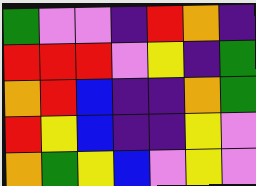[["green", "violet", "violet", "indigo", "red", "orange", "indigo"], ["red", "red", "red", "violet", "yellow", "indigo", "green"], ["orange", "red", "blue", "indigo", "indigo", "orange", "green"], ["red", "yellow", "blue", "indigo", "indigo", "yellow", "violet"], ["orange", "green", "yellow", "blue", "violet", "yellow", "violet"]]